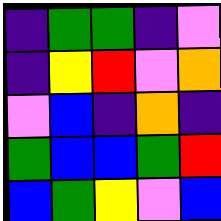[["indigo", "green", "green", "indigo", "violet"], ["indigo", "yellow", "red", "violet", "orange"], ["violet", "blue", "indigo", "orange", "indigo"], ["green", "blue", "blue", "green", "red"], ["blue", "green", "yellow", "violet", "blue"]]